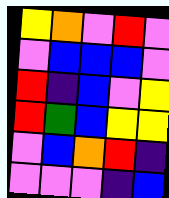[["yellow", "orange", "violet", "red", "violet"], ["violet", "blue", "blue", "blue", "violet"], ["red", "indigo", "blue", "violet", "yellow"], ["red", "green", "blue", "yellow", "yellow"], ["violet", "blue", "orange", "red", "indigo"], ["violet", "violet", "violet", "indigo", "blue"]]